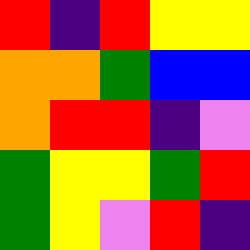[["red", "indigo", "red", "yellow", "yellow"], ["orange", "orange", "green", "blue", "blue"], ["orange", "red", "red", "indigo", "violet"], ["green", "yellow", "yellow", "green", "red"], ["green", "yellow", "violet", "red", "indigo"]]